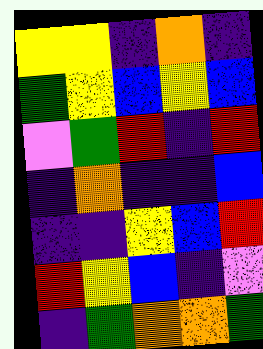[["yellow", "yellow", "indigo", "orange", "indigo"], ["green", "yellow", "blue", "yellow", "blue"], ["violet", "green", "red", "indigo", "red"], ["indigo", "orange", "indigo", "indigo", "blue"], ["indigo", "indigo", "yellow", "blue", "red"], ["red", "yellow", "blue", "indigo", "violet"], ["indigo", "green", "orange", "orange", "green"]]